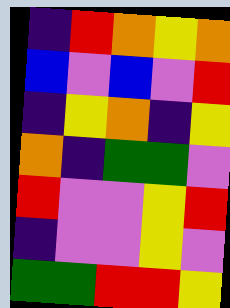[["indigo", "red", "orange", "yellow", "orange"], ["blue", "violet", "blue", "violet", "red"], ["indigo", "yellow", "orange", "indigo", "yellow"], ["orange", "indigo", "green", "green", "violet"], ["red", "violet", "violet", "yellow", "red"], ["indigo", "violet", "violet", "yellow", "violet"], ["green", "green", "red", "red", "yellow"]]